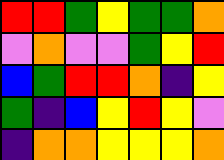[["red", "red", "green", "yellow", "green", "green", "orange"], ["violet", "orange", "violet", "violet", "green", "yellow", "red"], ["blue", "green", "red", "red", "orange", "indigo", "yellow"], ["green", "indigo", "blue", "yellow", "red", "yellow", "violet"], ["indigo", "orange", "orange", "yellow", "yellow", "yellow", "orange"]]